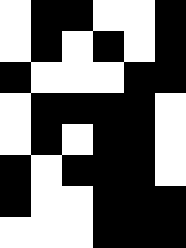[["white", "black", "black", "white", "white", "black"], ["white", "black", "white", "black", "white", "black"], ["black", "white", "white", "white", "black", "black"], ["white", "black", "black", "black", "black", "white"], ["white", "black", "white", "black", "black", "white"], ["black", "white", "black", "black", "black", "white"], ["black", "white", "white", "black", "black", "black"], ["white", "white", "white", "black", "black", "black"]]